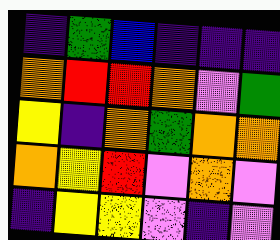[["indigo", "green", "blue", "indigo", "indigo", "indigo"], ["orange", "red", "red", "orange", "violet", "green"], ["yellow", "indigo", "orange", "green", "orange", "orange"], ["orange", "yellow", "red", "violet", "orange", "violet"], ["indigo", "yellow", "yellow", "violet", "indigo", "violet"]]